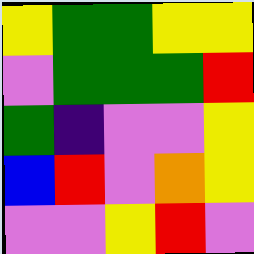[["yellow", "green", "green", "yellow", "yellow"], ["violet", "green", "green", "green", "red"], ["green", "indigo", "violet", "violet", "yellow"], ["blue", "red", "violet", "orange", "yellow"], ["violet", "violet", "yellow", "red", "violet"]]